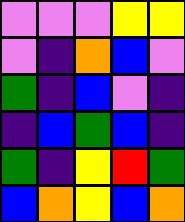[["violet", "violet", "violet", "yellow", "yellow"], ["violet", "indigo", "orange", "blue", "violet"], ["green", "indigo", "blue", "violet", "indigo"], ["indigo", "blue", "green", "blue", "indigo"], ["green", "indigo", "yellow", "red", "green"], ["blue", "orange", "yellow", "blue", "orange"]]